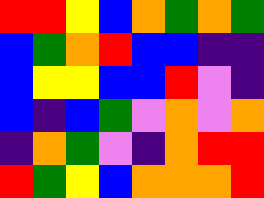[["red", "red", "yellow", "blue", "orange", "green", "orange", "green"], ["blue", "green", "orange", "red", "blue", "blue", "indigo", "indigo"], ["blue", "yellow", "yellow", "blue", "blue", "red", "violet", "indigo"], ["blue", "indigo", "blue", "green", "violet", "orange", "violet", "orange"], ["indigo", "orange", "green", "violet", "indigo", "orange", "red", "red"], ["red", "green", "yellow", "blue", "orange", "orange", "orange", "red"]]